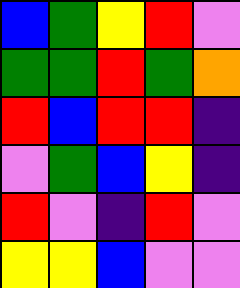[["blue", "green", "yellow", "red", "violet"], ["green", "green", "red", "green", "orange"], ["red", "blue", "red", "red", "indigo"], ["violet", "green", "blue", "yellow", "indigo"], ["red", "violet", "indigo", "red", "violet"], ["yellow", "yellow", "blue", "violet", "violet"]]